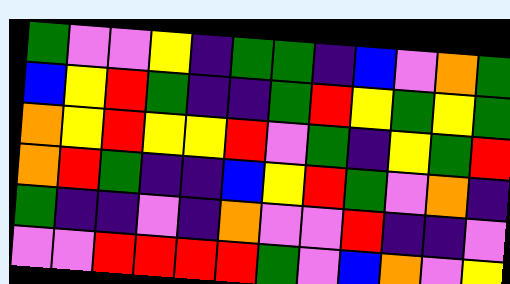[["green", "violet", "violet", "yellow", "indigo", "green", "green", "indigo", "blue", "violet", "orange", "green"], ["blue", "yellow", "red", "green", "indigo", "indigo", "green", "red", "yellow", "green", "yellow", "green"], ["orange", "yellow", "red", "yellow", "yellow", "red", "violet", "green", "indigo", "yellow", "green", "red"], ["orange", "red", "green", "indigo", "indigo", "blue", "yellow", "red", "green", "violet", "orange", "indigo"], ["green", "indigo", "indigo", "violet", "indigo", "orange", "violet", "violet", "red", "indigo", "indigo", "violet"], ["violet", "violet", "red", "red", "red", "red", "green", "violet", "blue", "orange", "violet", "yellow"]]